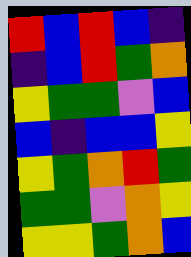[["red", "blue", "red", "blue", "indigo"], ["indigo", "blue", "red", "green", "orange"], ["yellow", "green", "green", "violet", "blue"], ["blue", "indigo", "blue", "blue", "yellow"], ["yellow", "green", "orange", "red", "green"], ["green", "green", "violet", "orange", "yellow"], ["yellow", "yellow", "green", "orange", "blue"]]